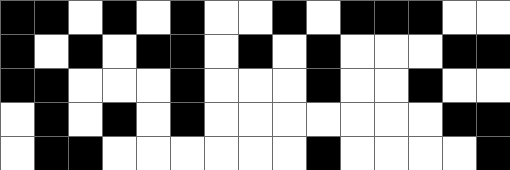[["black", "black", "white", "black", "white", "black", "white", "white", "black", "white", "black", "black", "black", "white", "white"], ["black", "white", "black", "white", "black", "black", "white", "black", "white", "black", "white", "white", "white", "black", "black"], ["black", "black", "white", "white", "white", "black", "white", "white", "white", "black", "white", "white", "black", "white", "white"], ["white", "black", "white", "black", "white", "black", "white", "white", "white", "white", "white", "white", "white", "black", "black"], ["white", "black", "black", "white", "white", "white", "white", "white", "white", "black", "white", "white", "white", "white", "black"]]